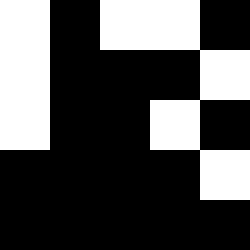[["white", "black", "white", "white", "black"], ["white", "black", "black", "black", "white"], ["white", "black", "black", "white", "black"], ["black", "black", "black", "black", "white"], ["black", "black", "black", "black", "black"]]